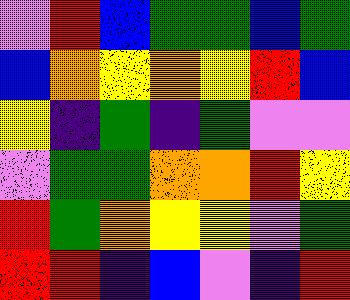[["violet", "red", "blue", "green", "green", "blue", "green"], ["blue", "orange", "yellow", "orange", "yellow", "red", "blue"], ["yellow", "indigo", "green", "indigo", "green", "violet", "violet"], ["violet", "green", "green", "orange", "orange", "red", "yellow"], ["red", "green", "orange", "yellow", "yellow", "violet", "green"], ["red", "red", "indigo", "blue", "violet", "indigo", "red"]]